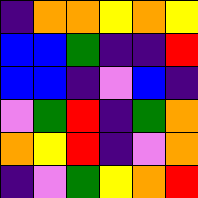[["indigo", "orange", "orange", "yellow", "orange", "yellow"], ["blue", "blue", "green", "indigo", "indigo", "red"], ["blue", "blue", "indigo", "violet", "blue", "indigo"], ["violet", "green", "red", "indigo", "green", "orange"], ["orange", "yellow", "red", "indigo", "violet", "orange"], ["indigo", "violet", "green", "yellow", "orange", "red"]]